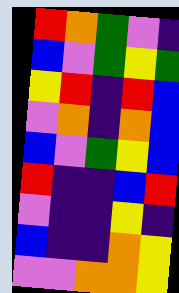[["red", "orange", "green", "violet", "indigo"], ["blue", "violet", "green", "yellow", "green"], ["yellow", "red", "indigo", "red", "blue"], ["violet", "orange", "indigo", "orange", "blue"], ["blue", "violet", "green", "yellow", "blue"], ["red", "indigo", "indigo", "blue", "red"], ["violet", "indigo", "indigo", "yellow", "indigo"], ["blue", "indigo", "indigo", "orange", "yellow"], ["violet", "violet", "orange", "orange", "yellow"]]